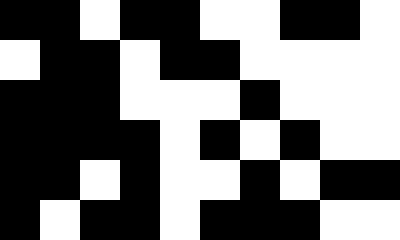[["black", "black", "white", "black", "black", "white", "white", "black", "black", "white"], ["white", "black", "black", "white", "black", "black", "white", "white", "white", "white"], ["black", "black", "black", "white", "white", "white", "black", "white", "white", "white"], ["black", "black", "black", "black", "white", "black", "white", "black", "white", "white"], ["black", "black", "white", "black", "white", "white", "black", "white", "black", "black"], ["black", "white", "black", "black", "white", "black", "black", "black", "white", "white"]]